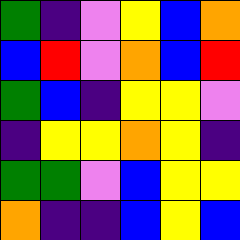[["green", "indigo", "violet", "yellow", "blue", "orange"], ["blue", "red", "violet", "orange", "blue", "red"], ["green", "blue", "indigo", "yellow", "yellow", "violet"], ["indigo", "yellow", "yellow", "orange", "yellow", "indigo"], ["green", "green", "violet", "blue", "yellow", "yellow"], ["orange", "indigo", "indigo", "blue", "yellow", "blue"]]